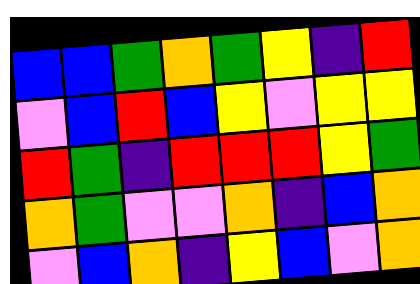[["blue", "blue", "green", "orange", "green", "yellow", "indigo", "red"], ["violet", "blue", "red", "blue", "yellow", "violet", "yellow", "yellow"], ["red", "green", "indigo", "red", "red", "red", "yellow", "green"], ["orange", "green", "violet", "violet", "orange", "indigo", "blue", "orange"], ["violet", "blue", "orange", "indigo", "yellow", "blue", "violet", "orange"]]